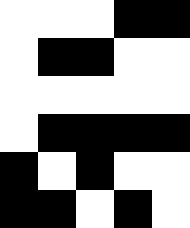[["white", "white", "white", "black", "black"], ["white", "black", "black", "white", "white"], ["white", "white", "white", "white", "white"], ["white", "black", "black", "black", "black"], ["black", "white", "black", "white", "white"], ["black", "black", "white", "black", "white"]]